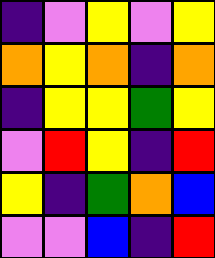[["indigo", "violet", "yellow", "violet", "yellow"], ["orange", "yellow", "orange", "indigo", "orange"], ["indigo", "yellow", "yellow", "green", "yellow"], ["violet", "red", "yellow", "indigo", "red"], ["yellow", "indigo", "green", "orange", "blue"], ["violet", "violet", "blue", "indigo", "red"]]